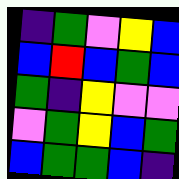[["indigo", "green", "violet", "yellow", "blue"], ["blue", "red", "blue", "green", "blue"], ["green", "indigo", "yellow", "violet", "violet"], ["violet", "green", "yellow", "blue", "green"], ["blue", "green", "green", "blue", "indigo"]]